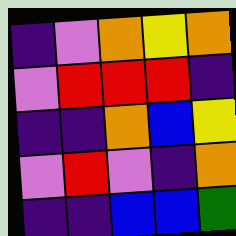[["indigo", "violet", "orange", "yellow", "orange"], ["violet", "red", "red", "red", "indigo"], ["indigo", "indigo", "orange", "blue", "yellow"], ["violet", "red", "violet", "indigo", "orange"], ["indigo", "indigo", "blue", "blue", "green"]]